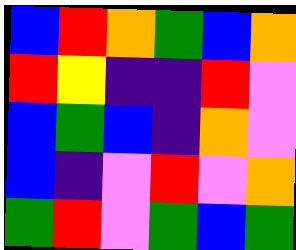[["blue", "red", "orange", "green", "blue", "orange"], ["red", "yellow", "indigo", "indigo", "red", "violet"], ["blue", "green", "blue", "indigo", "orange", "violet"], ["blue", "indigo", "violet", "red", "violet", "orange"], ["green", "red", "violet", "green", "blue", "green"]]